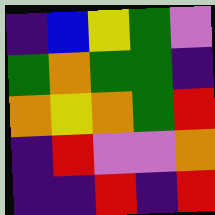[["indigo", "blue", "yellow", "green", "violet"], ["green", "orange", "green", "green", "indigo"], ["orange", "yellow", "orange", "green", "red"], ["indigo", "red", "violet", "violet", "orange"], ["indigo", "indigo", "red", "indigo", "red"]]